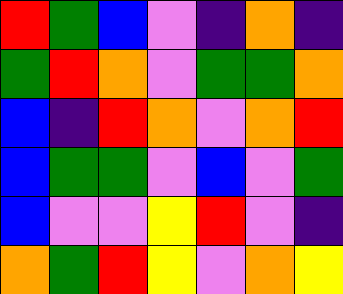[["red", "green", "blue", "violet", "indigo", "orange", "indigo"], ["green", "red", "orange", "violet", "green", "green", "orange"], ["blue", "indigo", "red", "orange", "violet", "orange", "red"], ["blue", "green", "green", "violet", "blue", "violet", "green"], ["blue", "violet", "violet", "yellow", "red", "violet", "indigo"], ["orange", "green", "red", "yellow", "violet", "orange", "yellow"]]